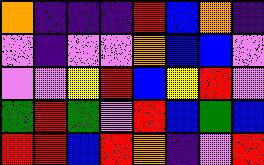[["orange", "indigo", "indigo", "indigo", "red", "blue", "orange", "indigo"], ["violet", "indigo", "violet", "violet", "orange", "blue", "blue", "violet"], ["violet", "violet", "yellow", "red", "blue", "yellow", "red", "violet"], ["green", "red", "green", "violet", "red", "blue", "green", "blue"], ["red", "red", "blue", "red", "orange", "indigo", "violet", "red"]]